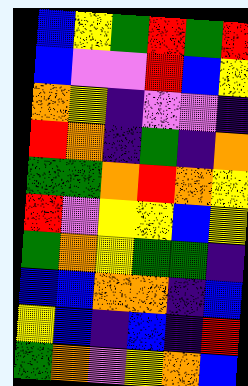[["blue", "yellow", "green", "red", "green", "red"], ["blue", "violet", "violet", "red", "blue", "yellow"], ["orange", "yellow", "indigo", "violet", "violet", "indigo"], ["red", "orange", "indigo", "green", "indigo", "orange"], ["green", "green", "orange", "red", "orange", "yellow"], ["red", "violet", "yellow", "yellow", "blue", "yellow"], ["green", "orange", "yellow", "green", "green", "indigo"], ["blue", "blue", "orange", "orange", "indigo", "blue"], ["yellow", "blue", "indigo", "blue", "indigo", "red"], ["green", "orange", "violet", "yellow", "orange", "blue"]]